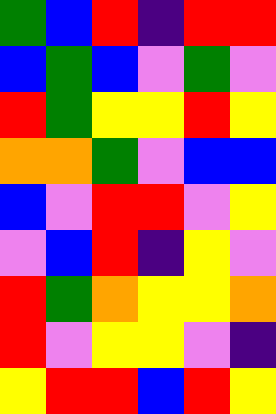[["green", "blue", "red", "indigo", "red", "red"], ["blue", "green", "blue", "violet", "green", "violet"], ["red", "green", "yellow", "yellow", "red", "yellow"], ["orange", "orange", "green", "violet", "blue", "blue"], ["blue", "violet", "red", "red", "violet", "yellow"], ["violet", "blue", "red", "indigo", "yellow", "violet"], ["red", "green", "orange", "yellow", "yellow", "orange"], ["red", "violet", "yellow", "yellow", "violet", "indigo"], ["yellow", "red", "red", "blue", "red", "yellow"]]